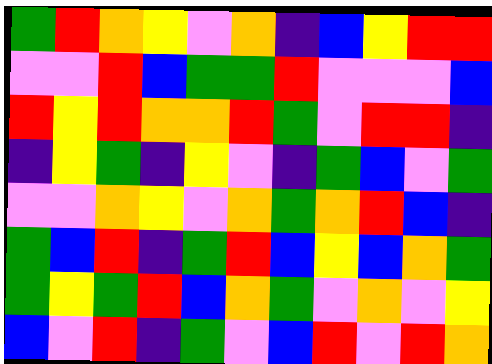[["green", "red", "orange", "yellow", "violet", "orange", "indigo", "blue", "yellow", "red", "red"], ["violet", "violet", "red", "blue", "green", "green", "red", "violet", "violet", "violet", "blue"], ["red", "yellow", "red", "orange", "orange", "red", "green", "violet", "red", "red", "indigo"], ["indigo", "yellow", "green", "indigo", "yellow", "violet", "indigo", "green", "blue", "violet", "green"], ["violet", "violet", "orange", "yellow", "violet", "orange", "green", "orange", "red", "blue", "indigo"], ["green", "blue", "red", "indigo", "green", "red", "blue", "yellow", "blue", "orange", "green"], ["green", "yellow", "green", "red", "blue", "orange", "green", "violet", "orange", "violet", "yellow"], ["blue", "violet", "red", "indigo", "green", "violet", "blue", "red", "violet", "red", "orange"]]